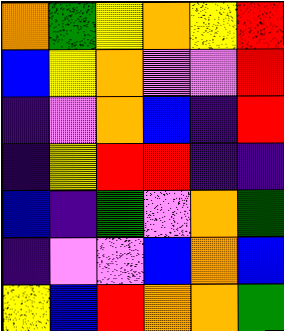[["orange", "green", "yellow", "orange", "yellow", "red"], ["blue", "yellow", "orange", "violet", "violet", "red"], ["indigo", "violet", "orange", "blue", "indigo", "red"], ["indigo", "yellow", "red", "red", "indigo", "indigo"], ["blue", "indigo", "green", "violet", "orange", "green"], ["indigo", "violet", "violet", "blue", "orange", "blue"], ["yellow", "blue", "red", "orange", "orange", "green"]]